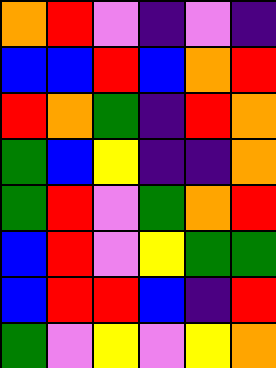[["orange", "red", "violet", "indigo", "violet", "indigo"], ["blue", "blue", "red", "blue", "orange", "red"], ["red", "orange", "green", "indigo", "red", "orange"], ["green", "blue", "yellow", "indigo", "indigo", "orange"], ["green", "red", "violet", "green", "orange", "red"], ["blue", "red", "violet", "yellow", "green", "green"], ["blue", "red", "red", "blue", "indigo", "red"], ["green", "violet", "yellow", "violet", "yellow", "orange"]]